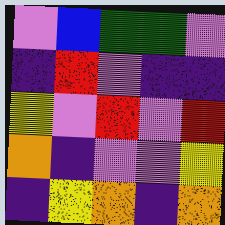[["violet", "blue", "green", "green", "violet"], ["indigo", "red", "violet", "indigo", "indigo"], ["yellow", "violet", "red", "violet", "red"], ["orange", "indigo", "violet", "violet", "yellow"], ["indigo", "yellow", "orange", "indigo", "orange"]]